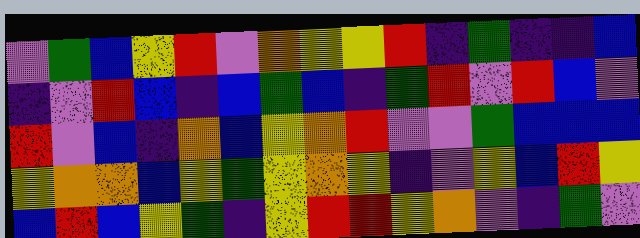[["violet", "green", "blue", "yellow", "red", "violet", "orange", "yellow", "yellow", "red", "indigo", "green", "indigo", "indigo", "blue"], ["indigo", "violet", "red", "blue", "indigo", "blue", "green", "blue", "indigo", "green", "red", "violet", "red", "blue", "violet"], ["red", "violet", "blue", "indigo", "orange", "blue", "yellow", "orange", "red", "violet", "violet", "green", "blue", "blue", "blue"], ["yellow", "orange", "orange", "blue", "yellow", "green", "yellow", "orange", "yellow", "indigo", "violet", "yellow", "blue", "red", "yellow"], ["blue", "red", "blue", "yellow", "green", "indigo", "yellow", "red", "red", "yellow", "orange", "violet", "indigo", "green", "violet"]]